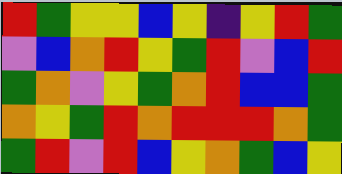[["red", "green", "yellow", "yellow", "blue", "yellow", "indigo", "yellow", "red", "green"], ["violet", "blue", "orange", "red", "yellow", "green", "red", "violet", "blue", "red"], ["green", "orange", "violet", "yellow", "green", "orange", "red", "blue", "blue", "green"], ["orange", "yellow", "green", "red", "orange", "red", "red", "red", "orange", "green"], ["green", "red", "violet", "red", "blue", "yellow", "orange", "green", "blue", "yellow"]]